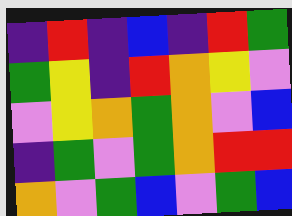[["indigo", "red", "indigo", "blue", "indigo", "red", "green"], ["green", "yellow", "indigo", "red", "orange", "yellow", "violet"], ["violet", "yellow", "orange", "green", "orange", "violet", "blue"], ["indigo", "green", "violet", "green", "orange", "red", "red"], ["orange", "violet", "green", "blue", "violet", "green", "blue"]]